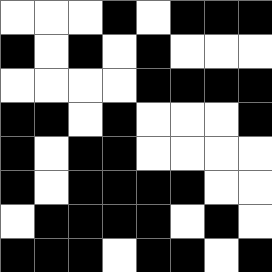[["white", "white", "white", "black", "white", "black", "black", "black"], ["black", "white", "black", "white", "black", "white", "white", "white"], ["white", "white", "white", "white", "black", "black", "black", "black"], ["black", "black", "white", "black", "white", "white", "white", "black"], ["black", "white", "black", "black", "white", "white", "white", "white"], ["black", "white", "black", "black", "black", "black", "white", "white"], ["white", "black", "black", "black", "black", "white", "black", "white"], ["black", "black", "black", "white", "black", "black", "white", "black"]]